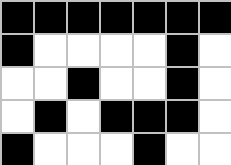[["black", "black", "black", "black", "black", "black", "black"], ["black", "white", "white", "white", "white", "black", "white"], ["white", "white", "black", "white", "white", "black", "white"], ["white", "black", "white", "black", "black", "black", "white"], ["black", "white", "white", "white", "black", "white", "white"]]